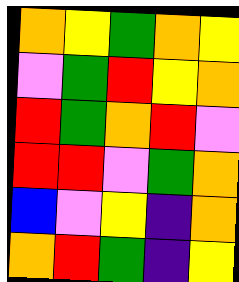[["orange", "yellow", "green", "orange", "yellow"], ["violet", "green", "red", "yellow", "orange"], ["red", "green", "orange", "red", "violet"], ["red", "red", "violet", "green", "orange"], ["blue", "violet", "yellow", "indigo", "orange"], ["orange", "red", "green", "indigo", "yellow"]]